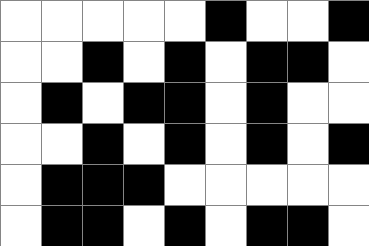[["white", "white", "white", "white", "white", "black", "white", "white", "black"], ["white", "white", "black", "white", "black", "white", "black", "black", "white"], ["white", "black", "white", "black", "black", "white", "black", "white", "white"], ["white", "white", "black", "white", "black", "white", "black", "white", "black"], ["white", "black", "black", "black", "white", "white", "white", "white", "white"], ["white", "black", "black", "white", "black", "white", "black", "black", "white"]]